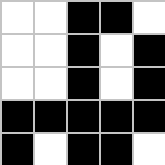[["white", "white", "black", "black", "white"], ["white", "white", "black", "white", "black"], ["white", "white", "black", "white", "black"], ["black", "black", "black", "black", "black"], ["black", "white", "black", "black", "white"]]